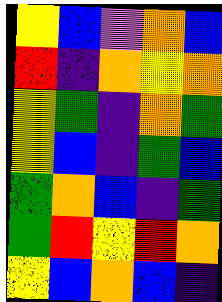[["yellow", "blue", "violet", "orange", "blue"], ["red", "indigo", "orange", "yellow", "orange"], ["yellow", "green", "indigo", "orange", "green"], ["yellow", "blue", "indigo", "green", "blue"], ["green", "orange", "blue", "indigo", "green"], ["green", "red", "yellow", "red", "orange"], ["yellow", "blue", "orange", "blue", "indigo"]]